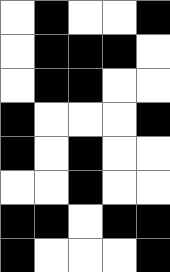[["white", "black", "white", "white", "black"], ["white", "black", "black", "black", "white"], ["white", "black", "black", "white", "white"], ["black", "white", "white", "white", "black"], ["black", "white", "black", "white", "white"], ["white", "white", "black", "white", "white"], ["black", "black", "white", "black", "black"], ["black", "white", "white", "white", "black"]]